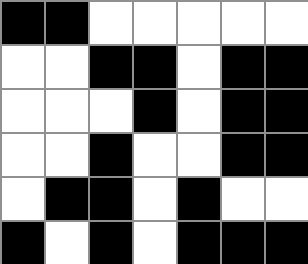[["black", "black", "white", "white", "white", "white", "white"], ["white", "white", "black", "black", "white", "black", "black"], ["white", "white", "white", "black", "white", "black", "black"], ["white", "white", "black", "white", "white", "black", "black"], ["white", "black", "black", "white", "black", "white", "white"], ["black", "white", "black", "white", "black", "black", "black"]]